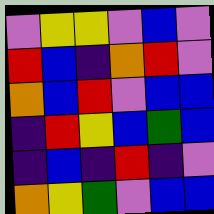[["violet", "yellow", "yellow", "violet", "blue", "violet"], ["red", "blue", "indigo", "orange", "red", "violet"], ["orange", "blue", "red", "violet", "blue", "blue"], ["indigo", "red", "yellow", "blue", "green", "blue"], ["indigo", "blue", "indigo", "red", "indigo", "violet"], ["orange", "yellow", "green", "violet", "blue", "blue"]]